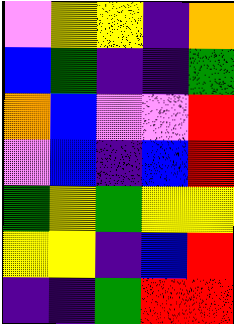[["violet", "yellow", "yellow", "indigo", "orange"], ["blue", "green", "indigo", "indigo", "green"], ["orange", "blue", "violet", "violet", "red"], ["violet", "blue", "indigo", "blue", "red"], ["green", "yellow", "green", "yellow", "yellow"], ["yellow", "yellow", "indigo", "blue", "red"], ["indigo", "indigo", "green", "red", "red"]]